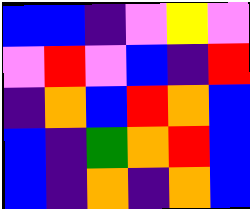[["blue", "blue", "indigo", "violet", "yellow", "violet"], ["violet", "red", "violet", "blue", "indigo", "red"], ["indigo", "orange", "blue", "red", "orange", "blue"], ["blue", "indigo", "green", "orange", "red", "blue"], ["blue", "indigo", "orange", "indigo", "orange", "blue"]]